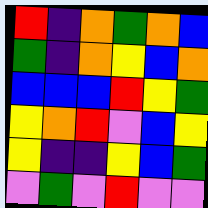[["red", "indigo", "orange", "green", "orange", "blue"], ["green", "indigo", "orange", "yellow", "blue", "orange"], ["blue", "blue", "blue", "red", "yellow", "green"], ["yellow", "orange", "red", "violet", "blue", "yellow"], ["yellow", "indigo", "indigo", "yellow", "blue", "green"], ["violet", "green", "violet", "red", "violet", "violet"]]